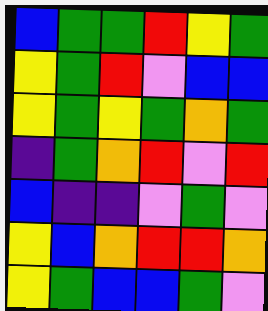[["blue", "green", "green", "red", "yellow", "green"], ["yellow", "green", "red", "violet", "blue", "blue"], ["yellow", "green", "yellow", "green", "orange", "green"], ["indigo", "green", "orange", "red", "violet", "red"], ["blue", "indigo", "indigo", "violet", "green", "violet"], ["yellow", "blue", "orange", "red", "red", "orange"], ["yellow", "green", "blue", "blue", "green", "violet"]]